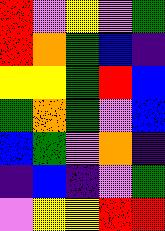[["red", "violet", "yellow", "violet", "green"], ["red", "orange", "green", "blue", "indigo"], ["yellow", "yellow", "green", "red", "blue"], ["green", "orange", "green", "violet", "blue"], ["blue", "green", "violet", "orange", "indigo"], ["indigo", "blue", "indigo", "violet", "green"], ["violet", "yellow", "yellow", "red", "red"]]